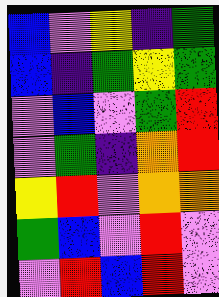[["blue", "violet", "yellow", "indigo", "green"], ["blue", "indigo", "green", "yellow", "green"], ["violet", "blue", "violet", "green", "red"], ["violet", "green", "indigo", "orange", "red"], ["yellow", "red", "violet", "orange", "orange"], ["green", "blue", "violet", "red", "violet"], ["violet", "red", "blue", "red", "violet"]]